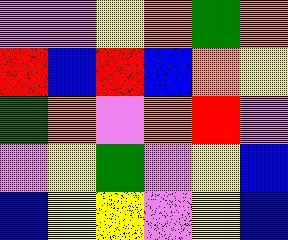[["violet", "violet", "yellow", "orange", "green", "orange"], ["red", "blue", "red", "blue", "orange", "yellow"], ["green", "orange", "violet", "orange", "red", "violet"], ["violet", "yellow", "green", "violet", "yellow", "blue"], ["blue", "yellow", "yellow", "violet", "yellow", "blue"]]